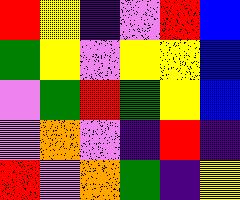[["red", "yellow", "indigo", "violet", "red", "blue"], ["green", "yellow", "violet", "yellow", "yellow", "blue"], ["violet", "green", "red", "green", "yellow", "blue"], ["violet", "orange", "violet", "indigo", "red", "indigo"], ["red", "violet", "orange", "green", "indigo", "yellow"]]